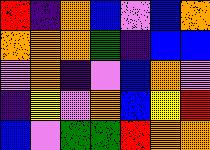[["red", "indigo", "orange", "blue", "violet", "blue", "orange"], ["orange", "orange", "orange", "green", "indigo", "blue", "blue"], ["violet", "orange", "indigo", "violet", "blue", "orange", "violet"], ["indigo", "yellow", "violet", "orange", "blue", "yellow", "red"], ["blue", "violet", "green", "green", "red", "orange", "orange"]]